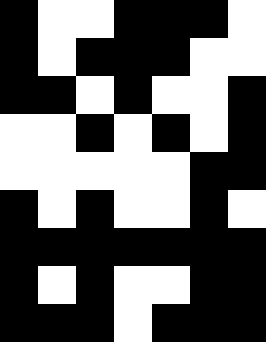[["black", "white", "white", "black", "black", "black", "white"], ["black", "white", "black", "black", "black", "white", "white"], ["black", "black", "white", "black", "white", "white", "black"], ["white", "white", "black", "white", "black", "white", "black"], ["white", "white", "white", "white", "white", "black", "black"], ["black", "white", "black", "white", "white", "black", "white"], ["black", "black", "black", "black", "black", "black", "black"], ["black", "white", "black", "white", "white", "black", "black"], ["black", "black", "black", "white", "black", "black", "black"]]